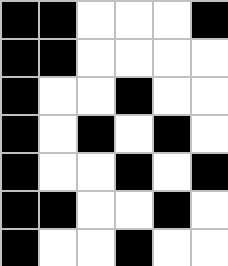[["black", "black", "white", "white", "white", "black"], ["black", "black", "white", "white", "white", "white"], ["black", "white", "white", "black", "white", "white"], ["black", "white", "black", "white", "black", "white"], ["black", "white", "white", "black", "white", "black"], ["black", "black", "white", "white", "black", "white"], ["black", "white", "white", "black", "white", "white"]]